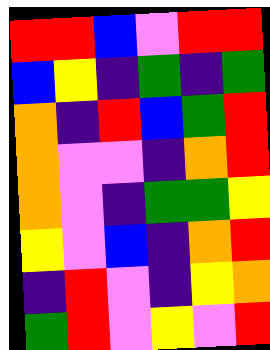[["red", "red", "blue", "violet", "red", "red"], ["blue", "yellow", "indigo", "green", "indigo", "green"], ["orange", "indigo", "red", "blue", "green", "red"], ["orange", "violet", "violet", "indigo", "orange", "red"], ["orange", "violet", "indigo", "green", "green", "yellow"], ["yellow", "violet", "blue", "indigo", "orange", "red"], ["indigo", "red", "violet", "indigo", "yellow", "orange"], ["green", "red", "violet", "yellow", "violet", "red"]]